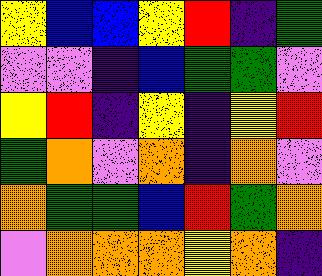[["yellow", "blue", "blue", "yellow", "red", "indigo", "green"], ["violet", "violet", "indigo", "blue", "green", "green", "violet"], ["yellow", "red", "indigo", "yellow", "indigo", "yellow", "red"], ["green", "orange", "violet", "orange", "indigo", "orange", "violet"], ["orange", "green", "green", "blue", "red", "green", "orange"], ["violet", "orange", "orange", "orange", "yellow", "orange", "indigo"]]